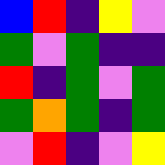[["blue", "red", "indigo", "yellow", "violet"], ["green", "violet", "green", "indigo", "indigo"], ["red", "indigo", "green", "violet", "green"], ["green", "orange", "green", "indigo", "green"], ["violet", "red", "indigo", "violet", "yellow"]]